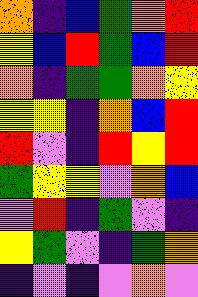[["orange", "indigo", "blue", "green", "orange", "red"], ["yellow", "blue", "red", "green", "blue", "red"], ["orange", "indigo", "green", "green", "orange", "yellow"], ["yellow", "yellow", "indigo", "orange", "blue", "red"], ["red", "violet", "indigo", "red", "yellow", "red"], ["green", "yellow", "yellow", "violet", "orange", "blue"], ["violet", "red", "indigo", "green", "violet", "indigo"], ["yellow", "green", "violet", "indigo", "green", "orange"], ["indigo", "violet", "indigo", "violet", "orange", "violet"]]